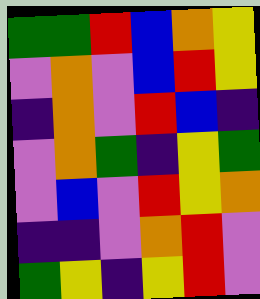[["green", "green", "red", "blue", "orange", "yellow"], ["violet", "orange", "violet", "blue", "red", "yellow"], ["indigo", "orange", "violet", "red", "blue", "indigo"], ["violet", "orange", "green", "indigo", "yellow", "green"], ["violet", "blue", "violet", "red", "yellow", "orange"], ["indigo", "indigo", "violet", "orange", "red", "violet"], ["green", "yellow", "indigo", "yellow", "red", "violet"]]